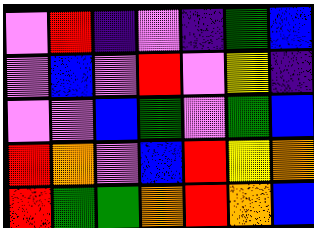[["violet", "red", "indigo", "violet", "indigo", "green", "blue"], ["violet", "blue", "violet", "red", "violet", "yellow", "indigo"], ["violet", "violet", "blue", "green", "violet", "green", "blue"], ["red", "orange", "violet", "blue", "red", "yellow", "orange"], ["red", "green", "green", "orange", "red", "orange", "blue"]]